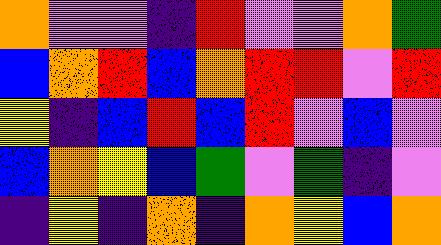[["orange", "violet", "violet", "indigo", "red", "violet", "violet", "orange", "green"], ["blue", "orange", "red", "blue", "orange", "red", "red", "violet", "red"], ["yellow", "indigo", "blue", "red", "blue", "red", "violet", "blue", "violet"], ["blue", "orange", "yellow", "blue", "green", "violet", "green", "indigo", "violet"], ["indigo", "yellow", "indigo", "orange", "indigo", "orange", "yellow", "blue", "orange"]]